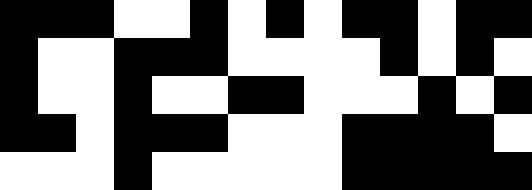[["black", "black", "black", "white", "white", "black", "white", "black", "white", "black", "black", "white", "black", "black"], ["black", "white", "white", "black", "black", "black", "white", "white", "white", "white", "black", "white", "black", "white"], ["black", "white", "white", "black", "white", "white", "black", "black", "white", "white", "white", "black", "white", "black"], ["black", "black", "white", "black", "black", "black", "white", "white", "white", "black", "black", "black", "black", "white"], ["white", "white", "white", "black", "white", "white", "white", "white", "white", "black", "black", "black", "black", "black"]]